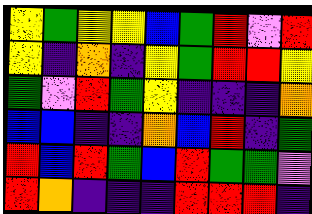[["yellow", "green", "yellow", "yellow", "blue", "green", "red", "violet", "red"], ["yellow", "indigo", "orange", "indigo", "yellow", "green", "red", "red", "yellow"], ["green", "violet", "red", "green", "yellow", "indigo", "indigo", "indigo", "orange"], ["blue", "blue", "indigo", "indigo", "orange", "blue", "red", "indigo", "green"], ["red", "blue", "red", "green", "blue", "red", "green", "green", "violet"], ["red", "orange", "indigo", "indigo", "indigo", "red", "red", "red", "indigo"]]